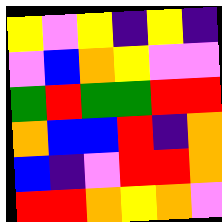[["yellow", "violet", "yellow", "indigo", "yellow", "indigo"], ["violet", "blue", "orange", "yellow", "violet", "violet"], ["green", "red", "green", "green", "red", "red"], ["orange", "blue", "blue", "red", "indigo", "orange"], ["blue", "indigo", "violet", "red", "red", "orange"], ["red", "red", "orange", "yellow", "orange", "violet"]]